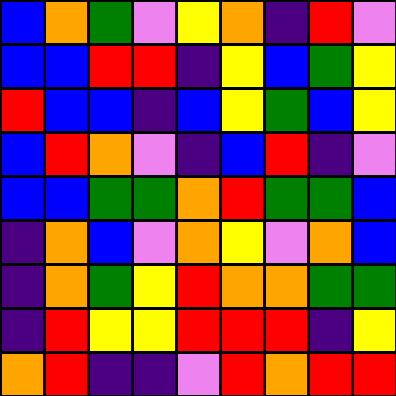[["blue", "orange", "green", "violet", "yellow", "orange", "indigo", "red", "violet"], ["blue", "blue", "red", "red", "indigo", "yellow", "blue", "green", "yellow"], ["red", "blue", "blue", "indigo", "blue", "yellow", "green", "blue", "yellow"], ["blue", "red", "orange", "violet", "indigo", "blue", "red", "indigo", "violet"], ["blue", "blue", "green", "green", "orange", "red", "green", "green", "blue"], ["indigo", "orange", "blue", "violet", "orange", "yellow", "violet", "orange", "blue"], ["indigo", "orange", "green", "yellow", "red", "orange", "orange", "green", "green"], ["indigo", "red", "yellow", "yellow", "red", "red", "red", "indigo", "yellow"], ["orange", "red", "indigo", "indigo", "violet", "red", "orange", "red", "red"]]